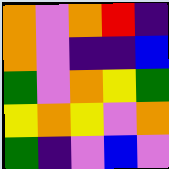[["orange", "violet", "orange", "red", "indigo"], ["orange", "violet", "indigo", "indigo", "blue"], ["green", "violet", "orange", "yellow", "green"], ["yellow", "orange", "yellow", "violet", "orange"], ["green", "indigo", "violet", "blue", "violet"]]